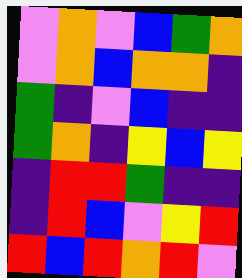[["violet", "orange", "violet", "blue", "green", "orange"], ["violet", "orange", "blue", "orange", "orange", "indigo"], ["green", "indigo", "violet", "blue", "indigo", "indigo"], ["green", "orange", "indigo", "yellow", "blue", "yellow"], ["indigo", "red", "red", "green", "indigo", "indigo"], ["indigo", "red", "blue", "violet", "yellow", "red"], ["red", "blue", "red", "orange", "red", "violet"]]